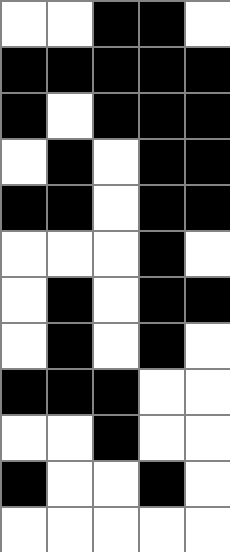[["white", "white", "black", "black", "white"], ["black", "black", "black", "black", "black"], ["black", "white", "black", "black", "black"], ["white", "black", "white", "black", "black"], ["black", "black", "white", "black", "black"], ["white", "white", "white", "black", "white"], ["white", "black", "white", "black", "black"], ["white", "black", "white", "black", "white"], ["black", "black", "black", "white", "white"], ["white", "white", "black", "white", "white"], ["black", "white", "white", "black", "white"], ["white", "white", "white", "white", "white"]]